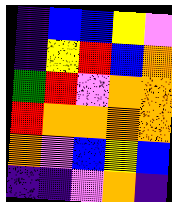[["indigo", "blue", "blue", "yellow", "violet"], ["indigo", "yellow", "red", "blue", "orange"], ["green", "red", "violet", "orange", "orange"], ["red", "orange", "orange", "orange", "orange"], ["orange", "violet", "blue", "yellow", "blue"], ["indigo", "indigo", "violet", "orange", "indigo"]]